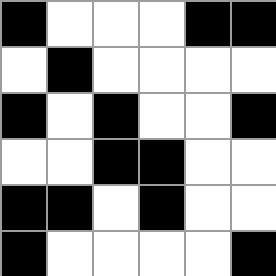[["black", "white", "white", "white", "black", "black"], ["white", "black", "white", "white", "white", "white"], ["black", "white", "black", "white", "white", "black"], ["white", "white", "black", "black", "white", "white"], ["black", "black", "white", "black", "white", "white"], ["black", "white", "white", "white", "white", "black"]]